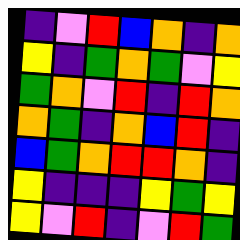[["indigo", "violet", "red", "blue", "orange", "indigo", "orange"], ["yellow", "indigo", "green", "orange", "green", "violet", "yellow"], ["green", "orange", "violet", "red", "indigo", "red", "orange"], ["orange", "green", "indigo", "orange", "blue", "red", "indigo"], ["blue", "green", "orange", "red", "red", "orange", "indigo"], ["yellow", "indigo", "indigo", "indigo", "yellow", "green", "yellow"], ["yellow", "violet", "red", "indigo", "violet", "red", "green"]]